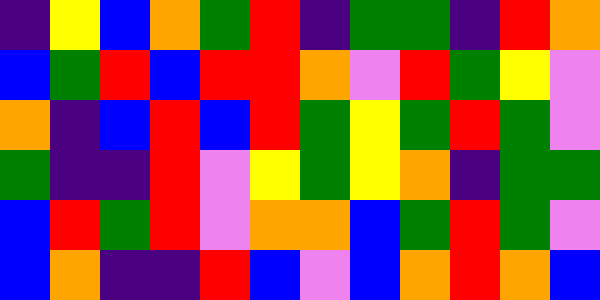[["indigo", "yellow", "blue", "orange", "green", "red", "indigo", "green", "green", "indigo", "red", "orange"], ["blue", "green", "red", "blue", "red", "red", "orange", "violet", "red", "green", "yellow", "violet"], ["orange", "indigo", "blue", "red", "blue", "red", "green", "yellow", "green", "red", "green", "violet"], ["green", "indigo", "indigo", "red", "violet", "yellow", "green", "yellow", "orange", "indigo", "green", "green"], ["blue", "red", "green", "red", "violet", "orange", "orange", "blue", "green", "red", "green", "violet"], ["blue", "orange", "indigo", "indigo", "red", "blue", "violet", "blue", "orange", "red", "orange", "blue"]]